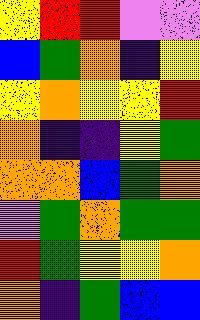[["yellow", "red", "red", "violet", "violet"], ["blue", "green", "orange", "indigo", "yellow"], ["yellow", "orange", "yellow", "yellow", "red"], ["orange", "indigo", "indigo", "yellow", "green"], ["orange", "orange", "blue", "green", "orange"], ["violet", "green", "orange", "green", "green"], ["red", "green", "yellow", "yellow", "orange"], ["orange", "indigo", "green", "blue", "blue"]]